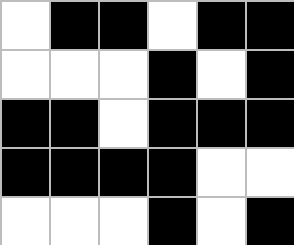[["white", "black", "black", "white", "black", "black"], ["white", "white", "white", "black", "white", "black"], ["black", "black", "white", "black", "black", "black"], ["black", "black", "black", "black", "white", "white"], ["white", "white", "white", "black", "white", "black"]]